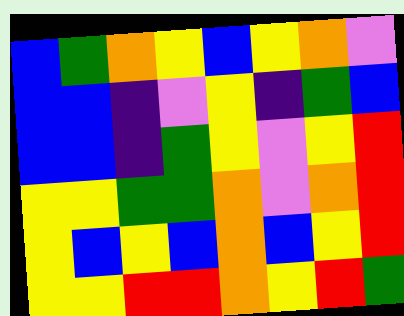[["blue", "green", "orange", "yellow", "blue", "yellow", "orange", "violet"], ["blue", "blue", "indigo", "violet", "yellow", "indigo", "green", "blue"], ["blue", "blue", "indigo", "green", "yellow", "violet", "yellow", "red"], ["yellow", "yellow", "green", "green", "orange", "violet", "orange", "red"], ["yellow", "blue", "yellow", "blue", "orange", "blue", "yellow", "red"], ["yellow", "yellow", "red", "red", "orange", "yellow", "red", "green"]]